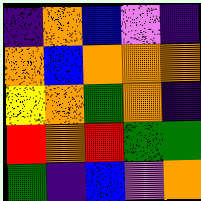[["indigo", "orange", "blue", "violet", "indigo"], ["orange", "blue", "orange", "orange", "orange"], ["yellow", "orange", "green", "orange", "indigo"], ["red", "orange", "red", "green", "green"], ["green", "indigo", "blue", "violet", "orange"]]